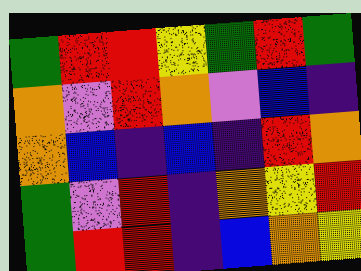[["green", "red", "red", "yellow", "green", "red", "green"], ["orange", "violet", "red", "orange", "violet", "blue", "indigo"], ["orange", "blue", "indigo", "blue", "indigo", "red", "orange"], ["green", "violet", "red", "indigo", "orange", "yellow", "red"], ["green", "red", "red", "indigo", "blue", "orange", "yellow"]]